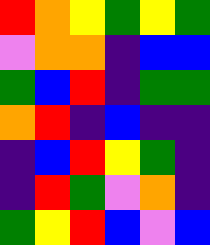[["red", "orange", "yellow", "green", "yellow", "green"], ["violet", "orange", "orange", "indigo", "blue", "blue"], ["green", "blue", "red", "indigo", "green", "green"], ["orange", "red", "indigo", "blue", "indigo", "indigo"], ["indigo", "blue", "red", "yellow", "green", "indigo"], ["indigo", "red", "green", "violet", "orange", "indigo"], ["green", "yellow", "red", "blue", "violet", "blue"]]